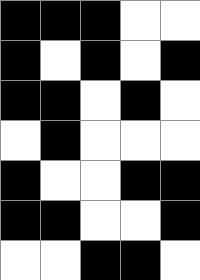[["black", "black", "black", "white", "white"], ["black", "white", "black", "white", "black"], ["black", "black", "white", "black", "white"], ["white", "black", "white", "white", "white"], ["black", "white", "white", "black", "black"], ["black", "black", "white", "white", "black"], ["white", "white", "black", "black", "white"]]